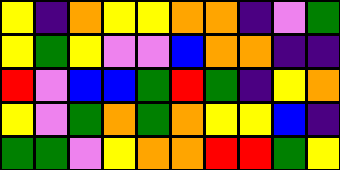[["yellow", "indigo", "orange", "yellow", "yellow", "orange", "orange", "indigo", "violet", "green"], ["yellow", "green", "yellow", "violet", "violet", "blue", "orange", "orange", "indigo", "indigo"], ["red", "violet", "blue", "blue", "green", "red", "green", "indigo", "yellow", "orange"], ["yellow", "violet", "green", "orange", "green", "orange", "yellow", "yellow", "blue", "indigo"], ["green", "green", "violet", "yellow", "orange", "orange", "red", "red", "green", "yellow"]]